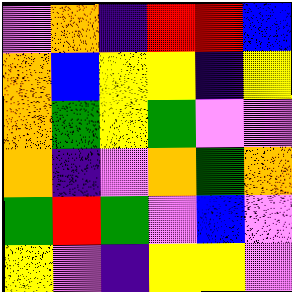[["violet", "orange", "indigo", "red", "red", "blue"], ["orange", "blue", "yellow", "yellow", "indigo", "yellow"], ["orange", "green", "yellow", "green", "violet", "violet"], ["orange", "indigo", "violet", "orange", "green", "orange"], ["green", "red", "green", "violet", "blue", "violet"], ["yellow", "violet", "indigo", "yellow", "yellow", "violet"]]